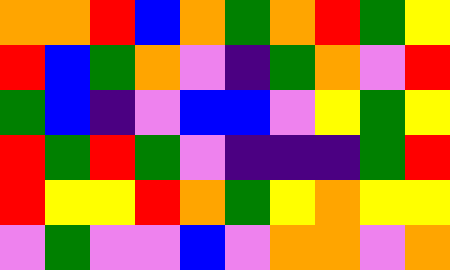[["orange", "orange", "red", "blue", "orange", "green", "orange", "red", "green", "yellow"], ["red", "blue", "green", "orange", "violet", "indigo", "green", "orange", "violet", "red"], ["green", "blue", "indigo", "violet", "blue", "blue", "violet", "yellow", "green", "yellow"], ["red", "green", "red", "green", "violet", "indigo", "indigo", "indigo", "green", "red"], ["red", "yellow", "yellow", "red", "orange", "green", "yellow", "orange", "yellow", "yellow"], ["violet", "green", "violet", "violet", "blue", "violet", "orange", "orange", "violet", "orange"]]